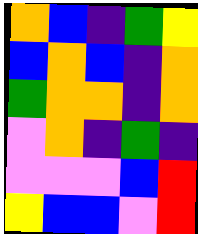[["orange", "blue", "indigo", "green", "yellow"], ["blue", "orange", "blue", "indigo", "orange"], ["green", "orange", "orange", "indigo", "orange"], ["violet", "orange", "indigo", "green", "indigo"], ["violet", "violet", "violet", "blue", "red"], ["yellow", "blue", "blue", "violet", "red"]]